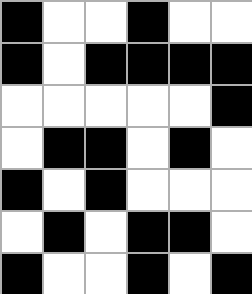[["black", "white", "white", "black", "white", "white"], ["black", "white", "black", "black", "black", "black"], ["white", "white", "white", "white", "white", "black"], ["white", "black", "black", "white", "black", "white"], ["black", "white", "black", "white", "white", "white"], ["white", "black", "white", "black", "black", "white"], ["black", "white", "white", "black", "white", "black"]]